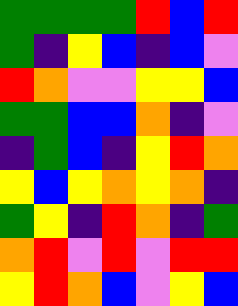[["green", "green", "green", "green", "red", "blue", "red"], ["green", "indigo", "yellow", "blue", "indigo", "blue", "violet"], ["red", "orange", "violet", "violet", "yellow", "yellow", "blue"], ["green", "green", "blue", "blue", "orange", "indigo", "violet"], ["indigo", "green", "blue", "indigo", "yellow", "red", "orange"], ["yellow", "blue", "yellow", "orange", "yellow", "orange", "indigo"], ["green", "yellow", "indigo", "red", "orange", "indigo", "green"], ["orange", "red", "violet", "red", "violet", "red", "red"], ["yellow", "red", "orange", "blue", "violet", "yellow", "blue"]]